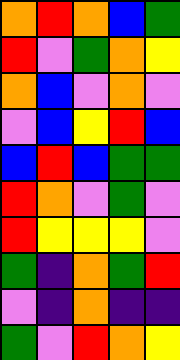[["orange", "red", "orange", "blue", "green"], ["red", "violet", "green", "orange", "yellow"], ["orange", "blue", "violet", "orange", "violet"], ["violet", "blue", "yellow", "red", "blue"], ["blue", "red", "blue", "green", "green"], ["red", "orange", "violet", "green", "violet"], ["red", "yellow", "yellow", "yellow", "violet"], ["green", "indigo", "orange", "green", "red"], ["violet", "indigo", "orange", "indigo", "indigo"], ["green", "violet", "red", "orange", "yellow"]]